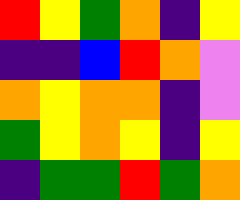[["red", "yellow", "green", "orange", "indigo", "yellow"], ["indigo", "indigo", "blue", "red", "orange", "violet"], ["orange", "yellow", "orange", "orange", "indigo", "violet"], ["green", "yellow", "orange", "yellow", "indigo", "yellow"], ["indigo", "green", "green", "red", "green", "orange"]]